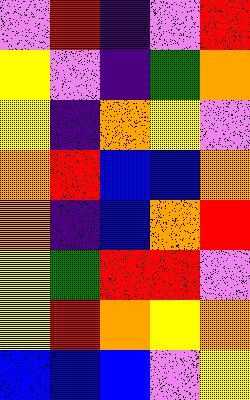[["violet", "red", "indigo", "violet", "red"], ["yellow", "violet", "indigo", "green", "orange"], ["yellow", "indigo", "orange", "yellow", "violet"], ["orange", "red", "blue", "blue", "orange"], ["orange", "indigo", "blue", "orange", "red"], ["yellow", "green", "red", "red", "violet"], ["yellow", "red", "orange", "yellow", "orange"], ["blue", "blue", "blue", "violet", "yellow"]]